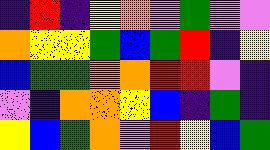[["indigo", "red", "indigo", "yellow", "orange", "violet", "green", "violet", "violet"], ["orange", "yellow", "yellow", "green", "blue", "green", "red", "indigo", "yellow"], ["blue", "green", "green", "orange", "orange", "red", "red", "violet", "indigo"], ["violet", "indigo", "orange", "orange", "yellow", "blue", "indigo", "green", "indigo"], ["yellow", "blue", "green", "orange", "violet", "red", "yellow", "blue", "green"]]